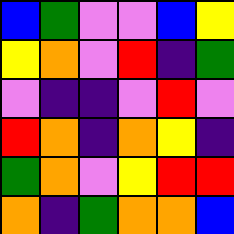[["blue", "green", "violet", "violet", "blue", "yellow"], ["yellow", "orange", "violet", "red", "indigo", "green"], ["violet", "indigo", "indigo", "violet", "red", "violet"], ["red", "orange", "indigo", "orange", "yellow", "indigo"], ["green", "orange", "violet", "yellow", "red", "red"], ["orange", "indigo", "green", "orange", "orange", "blue"]]